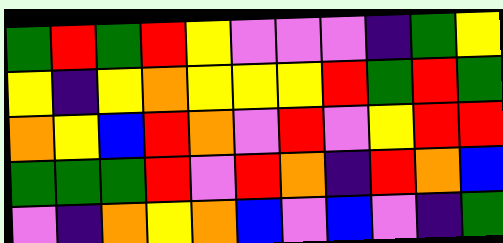[["green", "red", "green", "red", "yellow", "violet", "violet", "violet", "indigo", "green", "yellow"], ["yellow", "indigo", "yellow", "orange", "yellow", "yellow", "yellow", "red", "green", "red", "green"], ["orange", "yellow", "blue", "red", "orange", "violet", "red", "violet", "yellow", "red", "red"], ["green", "green", "green", "red", "violet", "red", "orange", "indigo", "red", "orange", "blue"], ["violet", "indigo", "orange", "yellow", "orange", "blue", "violet", "blue", "violet", "indigo", "green"]]